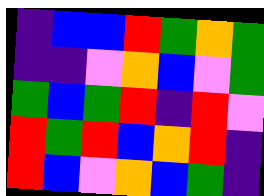[["indigo", "blue", "blue", "red", "green", "orange", "green"], ["indigo", "indigo", "violet", "orange", "blue", "violet", "green"], ["green", "blue", "green", "red", "indigo", "red", "violet"], ["red", "green", "red", "blue", "orange", "red", "indigo"], ["red", "blue", "violet", "orange", "blue", "green", "indigo"]]